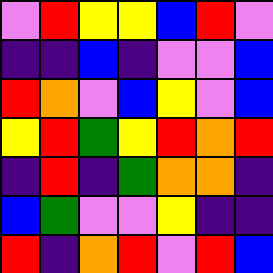[["violet", "red", "yellow", "yellow", "blue", "red", "violet"], ["indigo", "indigo", "blue", "indigo", "violet", "violet", "blue"], ["red", "orange", "violet", "blue", "yellow", "violet", "blue"], ["yellow", "red", "green", "yellow", "red", "orange", "red"], ["indigo", "red", "indigo", "green", "orange", "orange", "indigo"], ["blue", "green", "violet", "violet", "yellow", "indigo", "indigo"], ["red", "indigo", "orange", "red", "violet", "red", "blue"]]